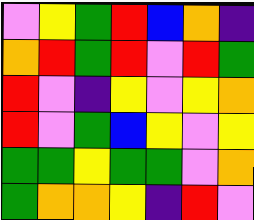[["violet", "yellow", "green", "red", "blue", "orange", "indigo"], ["orange", "red", "green", "red", "violet", "red", "green"], ["red", "violet", "indigo", "yellow", "violet", "yellow", "orange"], ["red", "violet", "green", "blue", "yellow", "violet", "yellow"], ["green", "green", "yellow", "green", "green", "violet", "orange"], ["green", "orange", "orange", "yellow", "indigo", "red", "violet"]]